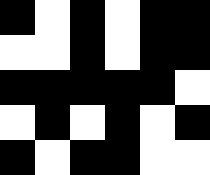[["black", "white", "black", "white", "black", "black"], ["white", "white", "black", "white", "black", "black"], ["black", "black", "black", "black", "black", "white"], ["white", "black", "white", "black", "white", "black"], ["black", "white", "black", "black", "white", "white"]]